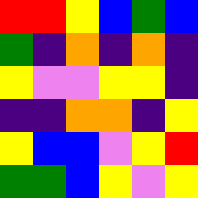[["red", "red", "yellow", "blue", "green", "blue"], ["green", "indigo", "orange", "indigo", "orange", "indigo"], ["yellow", "violet", "violet", "yellow", "yellow", "indigo"], ["indigo", "indigo", "orange", "orange", "indigo", "yellow"], ["yellow", "blue", "blue", "violet", "yellow", "red"], ["green", "green", "blue", "yellow", "violet", "yellow"]]